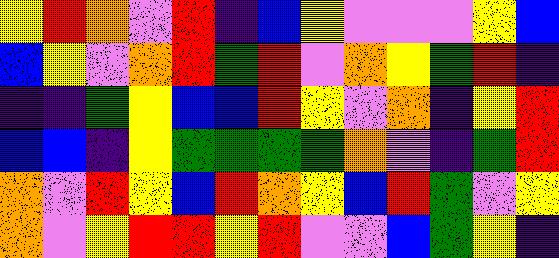[["yellow", "red", "orange", "violet", "red", "indigo", "blue", "yellow", "violet", "violet", "violet", "yellow", "blue"], ["blue", "yellow", "violet", "orange", "red", "green", "red", "violet", "orange", "yellow", "green", "red", "indigo"], ["indigo", "indigo", "green", "yellow", "blue", "blue", "red", "yellow", "violet", "orange", "indigo", "yellow", "red"], ["blue", "blue", "indigo", "yellow", "green", "green", "green", "green", "orange", "violet", "indigo", "green", "red"], ["orange", "violet", "red", "yellow", "blue", "red", "orange", "yellow", "blue", "red", "green", "violet", "yellow"], ["orange", "violet", "yellow", "red", "red", "yellow", "red", "violet", "violet", "blue", "green", "yellow", "indigo"]]